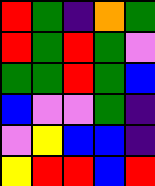[["red", "green", "indigo", "orange", "green"], ["red", "green", "red", "green", "violet"], ["green", "green", "red", "green", "blue"], ["blue", "violet", "violet", "green", "indigo"], ["violet", "yellow", "blue", "blue", "indigo"], ["yellow", "red", "red", "blue", "red"]]